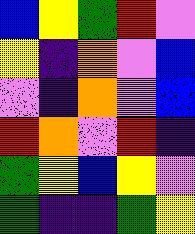[["blue", "yellow", "green", "red", "violet"], ["yellow", "indigo", "orange", "violet", "blue"], ["violet", "indigo", "orange", "violet", "blue"], ["red", "orange", "violet", "red", "indigo"], ["green", "yellow", "blue", "yellow", "violet"], ["green", "indigo", "indigo", "green", "yellow"]]